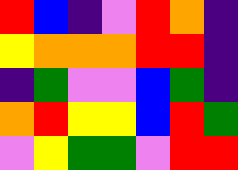[["red", "blue", "indigo", "violet", "red", "orange", "indigo"], ["yellow", "orange", "orange", "orange", "red", "red", "indigo"], ["indigo", "green", "violet", "violet", "blue", "green", "indigo"], ["orange", "red", "yellow", "yellow", "blue", "red", "green"], ["violet", "yellow", "green", "green", "violet", "red", "red"]]